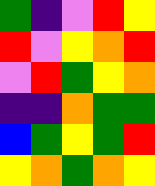[["green", "indigo", "violet", "red", "yellow"], ["red", "violet", "yellow", "orange", "red"], ["violet", "red", "green", "yellow", "orange"], ["indigo", "indigo", "orange", "green", "green"], ["blue", "green", "yellow", "green", "red"], ["yellow", "orange", "green", "orange", "yellow"]]